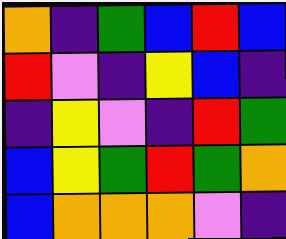[["orange", "indigo", "green", "blue", "red", "blue"], ["red", "violet", "indigo", "yellow", "blue", "indigo"], ["indigo", "yellow", "violet", "indigo", "red", "green"], ["blue", "yellow", "green", "red", "green", "orange"], ["blue", "orange", "orange", "orange", "violet", "indigo"]]